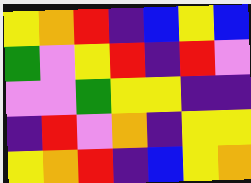[["yellow", "orange", "red", "indigo", "blue", "yellow", "blue"], ["green", "violet", "yellow", "red", "indigo", "red", "violet"], ["violet", "violet", "green", "yellow", "yellow", "indigo", "indigo"], ["indigo", "red", "violet", "orange", "indigo", "yellow", "yellow"], ["yellow", "orange", "red", "indigo", "blue", "yellow", "orange"]]